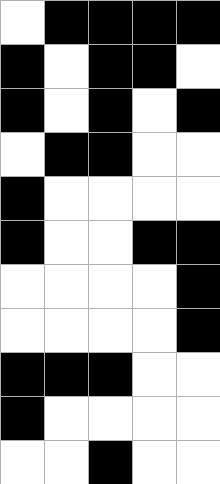[["white", "black", "black", "black", "black"], ["black", "white", "black", "black", "white"], ["black", "white", "black", "white", "black"], ["white", "black", "black", "white", "white"], ["black", "white", "white", "white", "white"], ["black", "white", "white", "black", "black"], ["white", "white", "white", "white", "black"], ["white", "white", "white", "white", "black"], ["black", "black", "black", "white", "white"], ["black", "white", "white", "white", "white"], ["white", "white", "black", "white", "white"]]